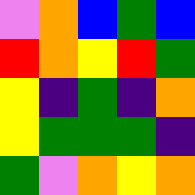[["violet", "orange", "blue", "green", "blue"], ["red", "orange", "yellow", "red", "green"], ["yellow", "indigo", "green", "indigo", "orange"], ["yellow", "green", "green", "green", "indigo"], ["green", "violet", "orange", "yellow", "orange"]]